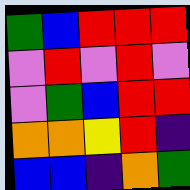[["green", "blue", "red", "red", "red"], ["violet", "red", "violet", "red", "violet"], ["violet", "green", "blue", "red", "red"], ["orange", "orange", "yellow", "red", "indigo"], ["blue", "blue", "indigo", "orange", "green"]]